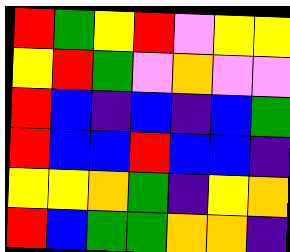[["red", "green", "yellow", "red", "violet", "yellow", "yellow"], ["yellow", "red", "green", "violet", "orange", "violet", "violet"], ["red", "blue", "indigo", "blue", "indigo", "blue", "green"], ["red", "blue", "blue", "red", "blue", "blue", "indigo"], ["yellow", "yellow", "orange", "green", "indigo", "yellow", "orange"], ["red", "blue", "green", "green", "orange", "orange", "indigo"]]